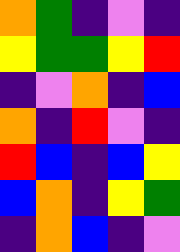[["orange", "green", "indigo", "violet", "indigo"], ["yellow", "green", "green", "yellow", "red"], ["indigo", "violet", "orange", "indigo", "blue"], ["orange", "indigo", "red", "violet", "indigo"], ["red", "blue", "indigo", "blue", "yellow"], ["blue", "orange", "indigo", "yellow", "green"], ["indigo", "orange", "blue", "indigo", "violet"]]